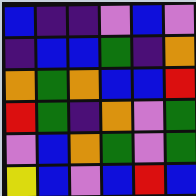[["blue", "indigo", "indigo", "violet", "blue", "violet"], ["indigo", "blue", "blue", "green", "indigo", "orange"], ["orange", "green", "orange", "blue", "blue", "red"], ["red", "green", "indigo", "orange", "violet", "green"], ["violet", "blue", "orange", "green", "violet", "green"], ["yellow", "blue", "violet", "blue", "red", "blue"]]